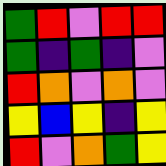[["green", "red", "violet", "red", "red"], ["green", "indigo", "green", "indigo", "violet"], ["red", "orange", "violet", "orange", "violet"], ["yellow", "blue", "yellow", "indigo", "yellow"], ["red", "violet", "orange", "green", "yellow"]]